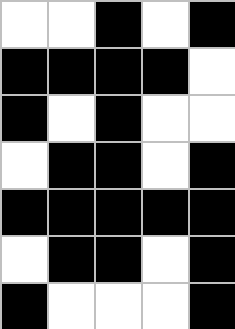[["white", "white", "black", "white", "black"], ["black", "black", "black", "black", "white"], ["black", "white", "black", "white", "white"], ["white", "black", "black", "white", "black"], ["black", "black", "black", "black", "black"], ["white", "black", "black", "white", "black"], ["black", "white", "white", "white", "black"]]